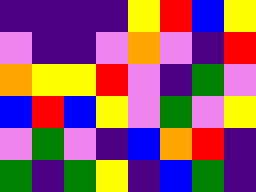[["indigo", "indigo", "indigo", "indigo", "yellow", "red", "blue", "yellow"], ["violet", "indigo", "indigo", "violet", "orange", "violet", "indigo", "red"], ["orange", "yellow", "yellow", "red", "violet", "indigo", "green", "violet"], ["blue", "red", "blue", "yellow", "violet", "green", "violet", "yellow"], ["violet", "green", "violet", "indigo", "blue", "orange", "red", "indigo"], ["green", "indigo", "green", "yellow", "indigo", "blue", "green", "indigo"]]